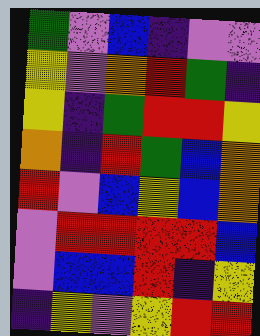[["green", "violet", "blue", "indigo", "violet", "violet"], ["yellow", "violet", "orange", "red", "green", "indigo"], ["yellow", "indigo", "green", "red", "red", "yellow"], ["orange", "indigo", "red", "green", "blue", "orange"], ["red", "violet", "blue", "yellow", "blue", "orange"], ["violet", "red", "red", "red", "red", "blue"], ["violet", "blue", "blue", "red", "indigo", "yellow"], ["indigo", "yellow", "violet", "yellow", "red", "red"]]